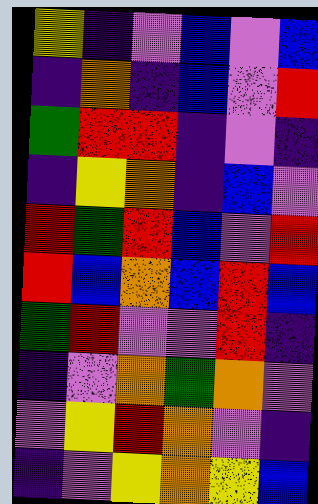[["yellow", "indigo", "violet", "blue", "violet", "blue"], ["indigo", "orange", "indigo", "blue", "violet", "red"], ["green", "red", "red", "indigo", "violet", "indigo"], ["indigo", "yellow", "orange", "indigo", "blue", "violet"], ["red", "green", "red", "blue", "violet", "red"], ["red", "blue", "orange", "blue", "red", "blue"], ["green", "red", "violet", "violet", "red", "indigo"], ["indigo", "violet", "orange", "green", "orange", "violet"], ["violet", "yellow", "red", "orange", "violet", "indigo"], ["indigo", "violet", "yellow", "orange", "yellow", "blue"]]